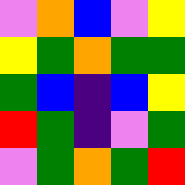[["violet", "orange", "blue", "violet", "yellow"], ["yellow", "green", "orange", "green", "green"], ["green", "blue", "indigo", "blue", "yellow"], ["red", "green", "indigo", "violet", "green"], ["violet", "green", "orange", "green", "red"]]